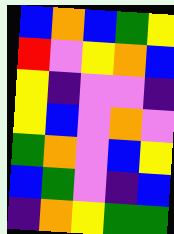[["blue", "orange", "blue", "green", "yellow"], ["red", "violet", "yellow", "orange", "blue"], ["yellow", "indigo", "violet", "violet", "indigo"], ["yellow", "blue", "violet", "orange", "violet"], ["green", "orange", "violet", "blue", "yellow"], ["blue", "green", "violet", "indigo", "blue"], ["indigo", "orange", "yellow", "green", "green"]]